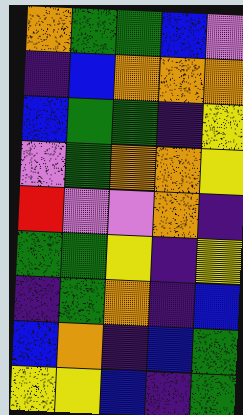[["orange", "green", "green", "blue", "violet"], ["indigo", "blue", "orange", "orange", "orange"], ["blue", "green", "green", "indigo", "yellow"], ["violet", "green", "orange", "orange", "yellow"], ["red", "violet", "violet", "orange", "indigo"], ["green", "green", "yellow", "indigo", "yellow"], ["indigo", "green", "orange", "indigo", "blue"], ["blue", "orange", "indigo", "blue", "green"], ["yellow", "yellow", "blue", "indigo", "green"]]